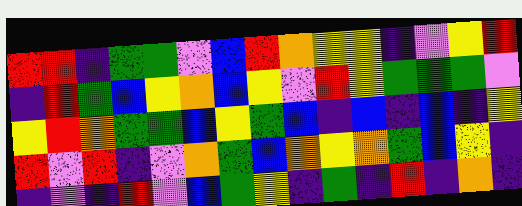[["red", "red", "indigo", "green", "green", "violet", "blue", "red", "orange", "yellow", "yellow", "indigo", "violet", "yellow", "red"], ["indigo", "red", "green", "blue", "yellow", "orange", "blue", "yellow", "violet", "red", "yellow", "green", "green", "green", "violet"], ["yellow", "red", "orange", "green", "green", "blue", "yellow", "green", "blue", "indigo", "blue", "indigo", "blue", "indigo", "yellow"], ["red", "violet", "red", "indigo", "violet", "orange", "green", "blue", "orange", "yellow", "orange", "green", "blue", "yellow", "indigo"], ["indigo", "violet", "indigo", "red", "violet", "blue", "green", "yellow", "indigo", "green", "indigo", "red", "indigo", "orange", "indigo"]]